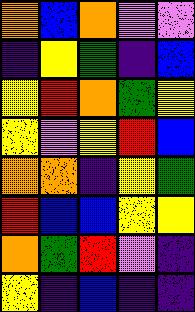[["orange", "blue", "orange", "violet", "violet"], ["indigo", "yellow", "green", "indigo", "blue"], ["yellow", "red", "orange", "green", "yellow"], ["yellow", "violet", "yellow", "red", "blue"], ["orange", "orange", "indigo", "yellow", "green"], ["red", "blue", "blue", "yellow", "yellow"], ["orange", "green", "red", "violet", "indigo"], ["yellow", "indigo", "blue", "indigo", "indigo"]]